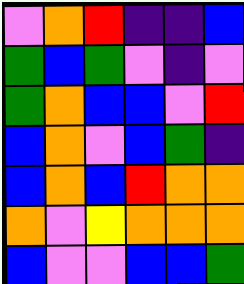[["violet", "orange", "red", "indigo", "indigo", "blue"], ["green", "blue", "green", "violet", "indigo", "violet"], ["green", "orange", "blue", "blue", "violet", "red"], ["blue", "orange", "violet", "blue", "green", "indigo"], ["blue", "orange", "blue", "red", "orange", "orange"], ["orange", "violet", "yellow", "orange", "orange", "orange"], ["blue", "violet", "violet", "blue", "blue", "green"]]